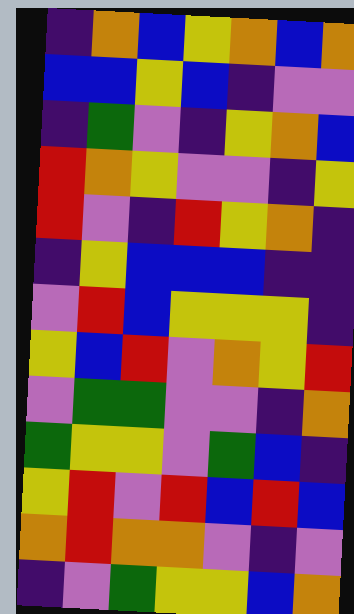[["indigo", "orange", "blue", "yellow", "orange", "blue", "orange"], ["blue", "blue", "yellow", "blue", "indigo", "violet", "violet"], ["indigo", "green", "violet", "indigo", "yellow", "orange", "blue"], ["red", "orange", "yellow", "violet", "violet", "indigo", "yellow"], ["red", "violet", "indigo", "red", "yellow", "orange", "indigo"], ["indigo", "yellow", "blue", "blue", "blue", "indigo", "indigo"], ["violet", "red", "blue", "yellow", "yellow", "yellow", "indigo"], ["yellow", "blue", "red", "violet", "orange", "yellow", "red"], ["violet", "green", "green", "violet", "violet", "indigo", "orange"], ["green", "yellow", "yellow", "violet", "green", "blue", "indigo"], ["yellow", "red", "violet", "red", "blue", "red", "blue"], ["orange", "red", "orange", "orange", "violet", "indigo", "violet"], ["indigo", "violet", "green", "yellow", "yellow", "blue", "orange"]]